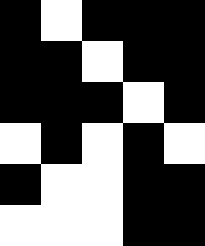[["black", "white", "black", "black", "black"], ["black", "black", "white", "black", "black"], ["black", "black", "black", "white", "black"], ["white", "black", "white", "black", "white"], ["black", "white", "white", "black", "black"], ["white", "white", "white", "black", "black"]]